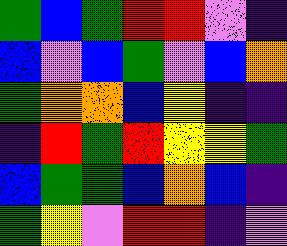[["green", "blue", "green", "red", "red", "violet", "indigo"], ["blue", "violet", "blue", "green", "violet", "blue", "orange"], ["green", "orange", "orange", "blue", "yellow", "indigo", "indigo"], ["indigo", "red", "green", "red", "yellow", "yellow", "green"], ["blue", "green", "green", "blue", "orange", "blue", "indigo"], ["green", "yellow", "violet", "red", "red", "indigo", "violet"]]